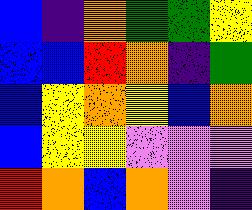[["blue", "indigo", "orange", "green", "green", "yellow"], ["blue", "blue", "red", "orange", "indigo", "green"], ["blue", "yellow", "orange", "yellow", "blue", "orange"], ["blue", "yellow", "yellow", "violet", "violet", "violet"], ["red", "orange", "blue", "orange", "violet", "indigo"]]